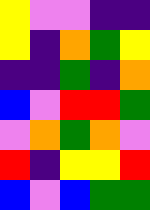[["yellow", "violet", "violet", "indigo", "indigo"], ["yellow", "indigo", "orange", "green", "yellow"], ["indigo", "indigo", "green", "indigo", "orange"], ["blue", "violet", "red", "red", "green"], ["violet", "orange", "green", "orange", "violet"], ["red", "indigo", "yellow", "yellow", "red"], ["blue", "violet", "blue", "green", "green"]]